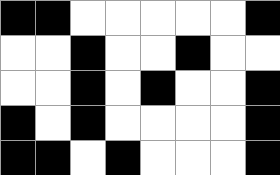[["black", "black", "white", "white", "white", "white", "white", "black"], ["white", "white", "black", "white", "white", "black", "white", "white"], ["white", "white", "black", "white", "black", "white", "white", "black"], ["black", "white", "black", "white", "white", "white", "white", "black"], ["black", "black", "white", "black", "white", "white", "white", "black"]]